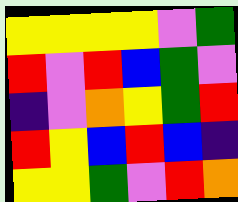[["yellow", "yellow", "yellow", "yellow", "violet", "green"], ["red", "violet", "red", "blue", "green", "violet"], ["indigo", "violet", "orange", "yellow", "green", "red"], ["red", "yellow", "blue", "red", "blue", "indigo"], ["yellow", "yellow", "green", "violet", "red", "orange"]]